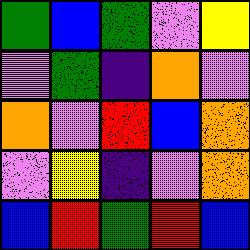[["green", "blue", "green", "violet", "yellow"], ["violet", "green", "indigo", "orange", "violet"], ["orange", "violet", "red", "blue", "orange"], ["violet", "yellow", "indigo", "violet", "orange"], ["blue", "red", "green", "red", "blue"]]